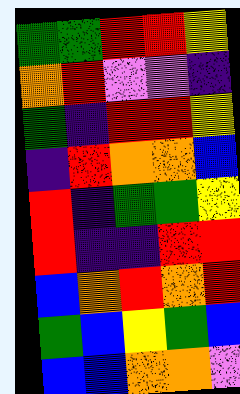[["green", "green", "red", "red", "yellow"], ["orange", "red", "violet", "violet", "indigo"], ["green", "indigo", "red", "red", "yellow"], ["indigo", "red", "orange", "orange", "blue"], ["red", "indigo", "green", "green", "yellow"], ["red", "indigo", "indigo", "red", "red"], ["blue", "orange", "red", "orange", "red"], ["green", "blue", "yellow", "green", "blue"], ["blue", "blue", "orange", "orange", "violet"]]